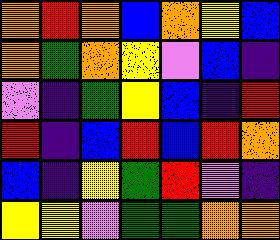[["orange", "red", "orange", "blue", "orange", "yellow", "blue"], ["orange", "green", "orange", "yellow", "violet", "blue", "indigo"], ["violet", "indigo", "green", "yellow", "blue", "indigo", "red"], ["red", "indigo", "blue", "red", "blue", "red", "orange"], ["blue", "indigo", "yellow", "green", "red", "violet", "indigo"], ["yellow", "yellow", "violet", "green", "green", "orange", "orange"]]